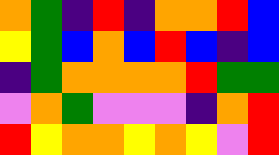[["orange", "green", "indigo", "red", "indigo", "orange", "orange", "red", "blue"], ["yellow", "green", "blue", "orange", "blue", "red", "blue", "indigo", "blue"], ["indigo", "green", "orange", "orange", "orange", "orange", "red", "green", "green"], ["violet", "orange", "green", "violet", "violet", "violet", "indigo", "orange", "red"], ["red", "yellow", "orange", "orange", "yellow", "orange", "yellow", "violet", "red"]]